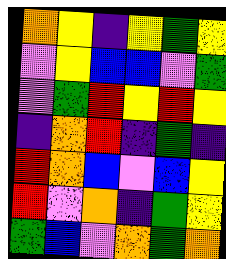[["orange", "yellow", "indigo", "yellow", "green", "yellow"], ["violet", "yellow", "blue", "blue", "violet", "green"], ["violet", "green", "red", "yellow", "red", "yellow"], ["indigo", "orange", "red", "indigo", "green", "indigo"], ["red", "orange", "blue", "violet", "blue", "yellow"], ["red", "violet", "orange", "indigo", "green", "yellow"], ["green", "blue", "violet", "orange", "green", "orange"]]